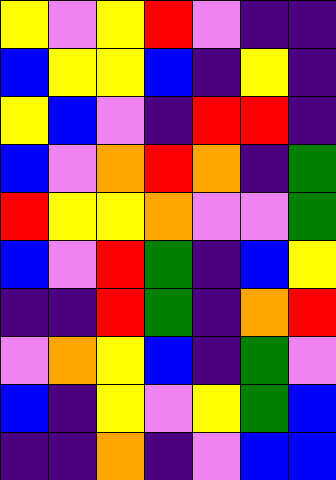[["yellow", "violet", "yellow", "red", "violet", "indigo", "indigo"], ["blue", "yellow", "yellow", "blue", "indigo", "yellow", "indigo"], ["yellow", "blue", "violet", "indigo", "red", "red", "indigo"], ["blue", "violet", "orange", "red", "orange", "indigo", "green"], ["red", "yellow", "yellow", "orange", "violet", "violet", "green"], ["blue", "violet", "red", "green", "indigo", "blue", "yellow"], ["indigo", "indigo", "red", "green", "indigo", "orange", "red"], ["violet", "orange", "yellow", "blue", "indigo", "green", "violet"], ["blue", "indigo", "yellow", "violet", "yellow", "green", "blue"], ["indigo", "indigo", "orange", "indigo", "violet", "blue", "blue"]]